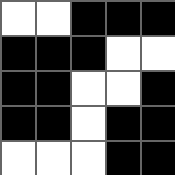[["white", "white", "black", "black", "black"], ["black", "black", "black", "white", "white"], ["black", "black", "white", "white", "black"], ["black", "black", "white", "black", "black"], ["white", "white", "white", "black", "black"]]